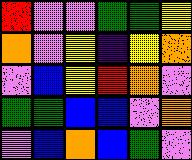[["red", "violet", "violet", "green", "green", "yellow"], ["orange", "violet", "yellow", "indigo", "yellow", "orange"], ["violet", "blue", "yellow", "red", "orange", "violet"], ["green", "green", "blue", "blue", "violet", "orange"], ["violet", "blue", "orange", "blue", "green", "violet"]]